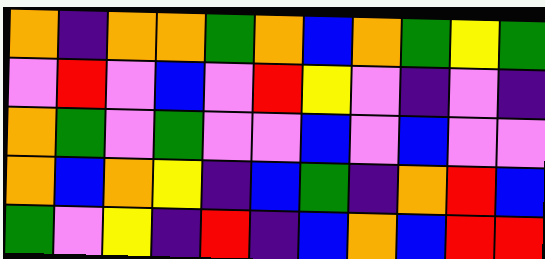[["orange", "indigo", "orange", "orange", "green", "orange", "blue", "orange", "green", "yellow", "green"], ["violet", "red", "violet", "blue", "violet", "red", "yellow", "violet", "indigo", "violet", "indigo"], ["orange", "green", "violet", "green", "violet", "violet", "blue", "violet", "blue", "violet", "violet"], ["orange", "blue", "orange", "yellow", "indigo", "blue", "green", "indigo", "orange", "red", "blue"], ["green", "violet", "yellow", "indigo", "red", "indigo", "blue", "orange", "blue", "red", "red"]]